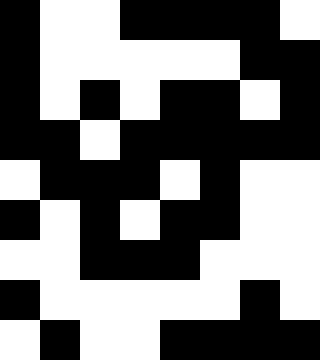[["black", "white", "white", "black", "black", "black", "black", "white"], ["black", "white", "white", "white", "white", "white", "black", "black"], ["black", "white", "black", "white", "black", "black", "white", "black"], ["black", "black", "white", "black", "black", "black", "black", "black"], ["white", "black", "black", "black", "white", "black", "white", "white"], ["black", "white", "black", "white", "black", "black", "white", "white"], ["white", "white", "black", "black", "black", "white", "white", "white"], ["black", "white", "white", "white", "white", "white", "black", "white"], ["white", "black", "white", "white", "black", "black", "black", "black"]]